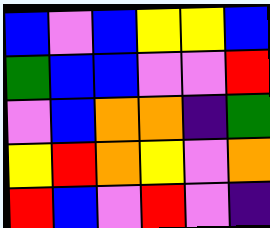[["blue", "violet", "blue", "yellow", "yellow", "blue"], ["green", "blue", "blue", "violet", "violet", "red"], ["violet", "blue", "orange", "orange", "indigo", "green"], ["yellow", "red", "orange", "yellow", "violet", "orange"], ["red", "blue", "violet", "red", "violet", "indigo"]]